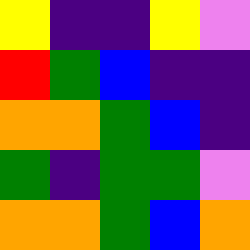[["yellow", "indigo", "indigo", "yellow", "violet"], ["red", "green", "blue", "indigo", "indigo"], ["orange", "orange", "green", "blue", "indigo"], ["green", "indigo", "green", "green", "violet"], ["orange", "orange", "green", "blue", "orange"]]